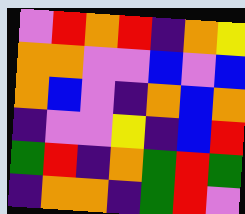[["violet", "red", "orange", "red", "indigo", "orange", "yellow"], ["orange", "orange", "violet", "violet", "blue", "violet", "blue"], ["orange", "blue", "violet", "indigo", "orange", "blue", "orange"], ["indigo", "violet", "violet", "yellow", "indigo", "blue", "red"], ["green", "red", "indigo", "orange", "green", "red", "green"], ["indigo", "orange", "orange", "indigo", "green", "red", "violet"]]